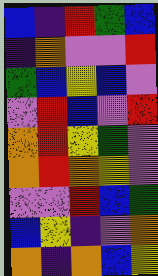[["blue", "indigo", "red", "green", "blue"], ["indigo", "orange", "violet", "violet", "red"], ["green", "blue", "yellow", "blue", "violet"], ["violet", "red", "blue", "violet", "red"], ["orange", "red", "yellow", "green", "violet"], ["orange", "red", "orange", "yellow", "violet"], ["violet", "violet", "red", "blue", "green"], ["blue", "yellow", "indigo", "violet", "orange"], ["orange", "indigo", "orange", "blue", "yellow"]]